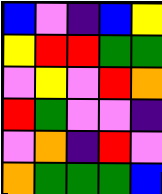[["blue", "violet", "indigo", "blue", "yellow"], ["yellow", "red", "red", "green", "green"], ["violet", "yellow", "violet", "red", "orange"], ["red", "green", "violet", "violet", "indigo"], ["violet", "orange", "indigo", "red", "violet"], ["orange", "green", "green", "green", "blue"]]